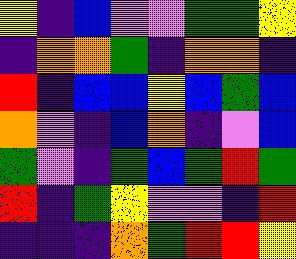[["yellow", "indigo", "blue", "violet", "violet", "green", "green", "yellow"], ["indigo", "orange", "orange", "green", "indigo", "orange", "orange", "indigo"], ["red", "indigo", "blue", "blue", "yellow", "blue", "green", "blue"], ["orange", "violet", "indigo", "blue", "orange", "indigo", "violet", "blue"], ["green", "violet", "indigo", "green", "blue", "green", "red", "green"], ["red", "indigo", "green", "yellow", "violet", "violet", "indigo", "red"], ["indigo", "indigo", "indigo", "orange", "green", "red", "red", "yellow"]]